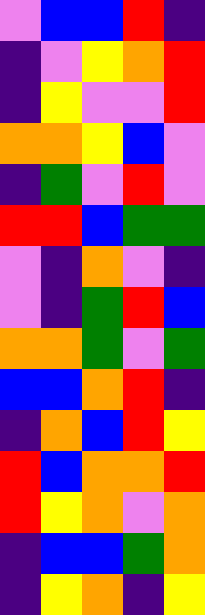[["violet", "blue", "blue", "red", "indigo"], ["indigo", "violet", "yellow", "orange", "red"], ["indigo", "yellow", "violet", "violet", "red"], ["orange", "orange", "yellow", "blue", "violet"], ["indigo", "green", "violet", "red", "violet"], ["red", "red", "blue", "green", "green"], ["violet", "indigo", "orange", "violet", "indigo"], ["violet", "indigo", "green", "red", "blue"], ["orange", "orange", "green", "violet", "green"], ["blue", "blue", "orange", "red", "indigo"], ["indigo", "orange", "blue", "red", "yellow"], ["red", "blue", "orange", "orange", "red"], ["red", "yellow", "orange", "violet", "orange"], ["indigo", "blue", "blue", "green", "orange"], ["indigo", "yellow", "orange", "indigo", "yellow"]]